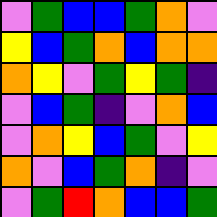[["violet", "green", "blue", "blue", "green", "orange", "violet"], ["yellow", "blue", "green", "orange", "blue", "orange", "orange"], ["orange", "yellow", "violet", "green", "yellow", "green", "indigo"], ["violet", "blue", "green", "indigo", "violet", "orange", "blue"], ["violet", "orange", "yellow", "blue", "green", "violet", "yellow"], ["orange", "violet", "blue", "green", "orange", "indigo", "violet"], ["violet", "green", "red", "orange", "blue", "blue", "green"]]